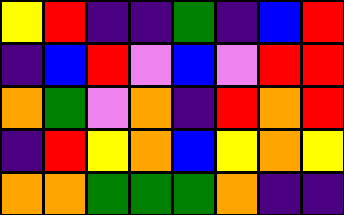[["yellow", "red", "indigo", "indigo", "green", "indigo", "blue", "red"], ["indigo", "blue", "red", "violet", "blue", "violet", "red", "red"], ["orange", "green", "violet", "orange", "indigo", "red", "orange", "red"], ["indigo", "red", "yellow", "orange", "blue", "yellow", "orange", "yellow"], ["orange", "orange", "green", "green", "green", "orange", "indigo", "indigo"]]